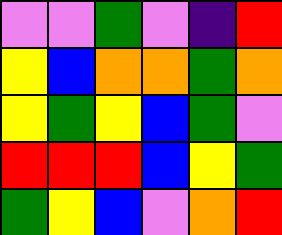[["violet", "violet", "green", "violet", "indigo", "red"], ["yellow", "blue", "orange", "orange", "green", "orange"], ["yellow", "green", "yellow", "blue", "green", "violet"], ["red", "red", "red", "blue", "yellow", "green"], ["green", "yellow", "blue", "violet", "orange", "red"]]